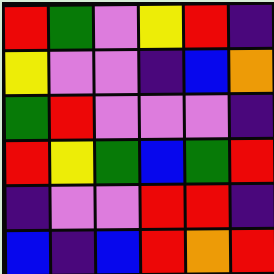[["red", "green", "violet", "yellow", "red", "indigo"], ["yellow", "violet", "violet", "indigo", "blue", "orange"], ["green", "red", "violet", "violet", "violet", "indigo"], ["red", "yellow", "green", "blue", "green", "red"], ["indigo", "violet", "violet", "red", "red", "indigo"], ["blue", "indigo", "blue", "red", "orange", "red"]]